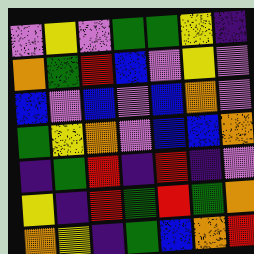[["violet", "yellow", "violet", "green", "green", "yellow", "indigo"], ["orange", "green", "red", "blue", "violet", "yellow", "violet"], ["blue", "violet", "blue", "violet", "blue", "orange", "violet"], ["green", "yellow", "orange", "violet", "blue", "blue", "orange"], ["indigo", "green", "red", "indigo", "red", "indigo", "violet"], ["yellow", "indigo", "red", "green", "red", "green", "orange"], ["orange", "yellow", "indigo", "green", "blue", "orange", "red"]]